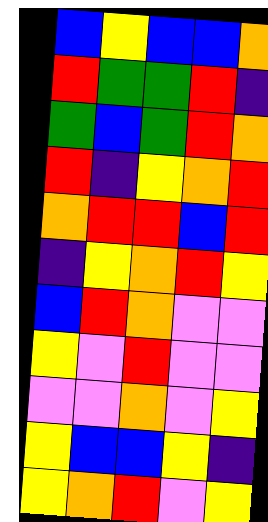[["blue", "yellow", "blue", "blue", "orange"], ["red", "green", "green", "red", "indigo"], ["green", "blue", "green", "red", "orange"], ["red", "indigo", "yellow", "orange", "red"], ["orange", "red", "red", "blue", "red"], ["indigo", "yellow", "orange", "red", "yellow"], ["blue", "red", "orange", "violet", "violet"], ["yellow", "violet", "red", "violet", "violet"], ["violet", "violet", "orange", "violet", "yellow"], ["yellow", "blue", "blue", "yellow", "indigo"], ["yellow", "orange", "red", "violet", "yellow"]]